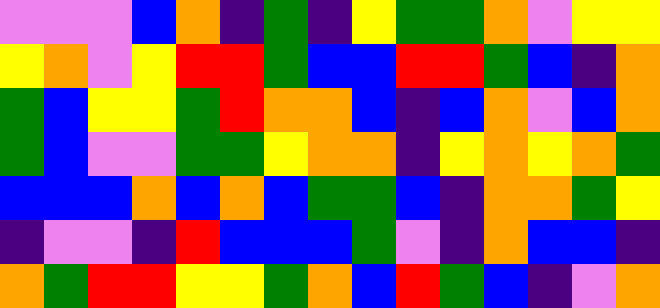[["violet", "violet", "violet", "blue", "orange", "indigo", "green", "indigo", "yellow", "green", "green", "orange", "violet", "yellow", "yellow"], ["yellow", "orange", "violet", "yellow", "red", "red", "green", "blue", "blue", "red", "red", "green", "blue", "indigo", "orange"], ["green", "blue", "yellow", "yellow", "green", "red", "orange", "orange", "blue", "indigo", "blue", "orange", "violet", "blue", "orange"], ["green", "blue", "violet", "violet", "green", "green", "yellow", "orange", "orange", "indigo", "yellow", "orange", "yellow", "orange", "green"], ["blue", "blue", "blue", "orange", "blue", "orange", "blue", "green", "green", "blue", "indigo", "orange", "orange", "green", "yellow"], ["indigo", "violet", "violet", "indigo", "red", "blue", "blue", "blue", "green", "violet", "indigo", "orange", "blue", "blue", "indigo"], ["orange", "green", "red", "red", "yellow", "yellow", "green", "orange", "blue", "red", "green", "blue", "indigo", "violet", "orange"]]